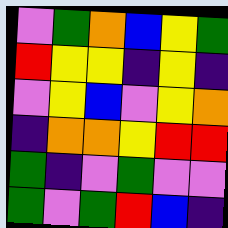[["violet", "green", "orange", "blue", "yellow", "green"], ["red", "yellow", "yellow", "indigo", "yellow", "indigo"], ["violet", "yellow", "blue", "violet", "yellow", "orange"], ["indigo", "orange", "orange", "yellow", "red", "red"], ["green", "indigo", "violet", "green", "violet", "violet"], ["green", "violet", "green", "red", "blue", "indigo"]]